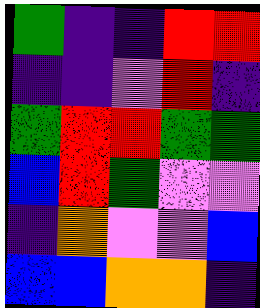[["green", "indigo", "indigo", "red", "red"], ["indigo", "indigo", "violet", "red", "indigo"], ["green", "red", "red", "green", "green"], ["blue", "red", "green", "violet", "violet"], ["indigo", "orange", "violet", "violet", "blue"], ["blue", "blue", "orange", "orange", "indigo"]]